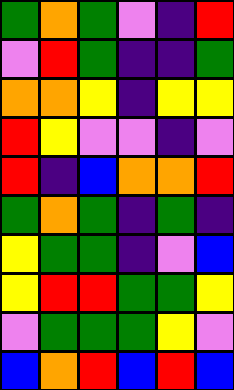[["green", "orange", "green", "violet", "indigo", "red"], ["violet", "red", "green", "indigo", "indigo", "green"], ["orange", "orange", "yellow", "indigo", "yellow", "yellow"], ["red", "yellow", "violet", "violet", "indigo", "violet"], ["red", "indigo", "blue", "orange", "orange", "red"], ["green", "orange", "green", "indigo", "green", "indigo"], ["yellow", "green", "green", "indigo", "violet", "blue"], ["yellow", "red", "red", "green", "green", "yellow"], ["violet", "green", "green", "green", "yellow", "violet"], ["blue", "orange", "red", "blue", "red", "blue"]]